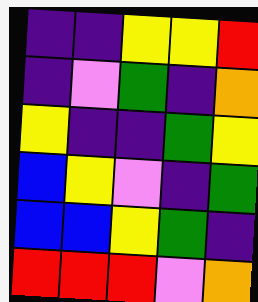[["indigo", "indigo", "yellow", "yellow", "red"], ["indigo", "violet", "green", "indigo", "orange"], ["yellow", "indigo", "indigo", "green", "yellow"], ["blue", "yellow", "violet", "indigo", "green"], ["blue", "blue", "yellow", "green", "indigo"], ["red", "red", "red", "violet", "orange"]]